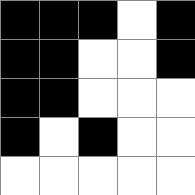[["black", "black", "black", "white", "black"], ["black", "black", "white", "white", "black"], ["black", "black", "white", "white", "white"], ["black", "white", "black", "white", "white"], ["white", "white", "white", "white", "white"]]